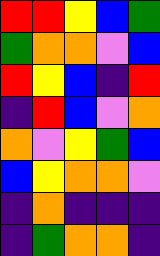[["red", "red", "yellow", "blue", "green"], ["green", "orange", "orange", "violet", "blue"], ["red", "yellow", "blue", "indigo", "red"], ["indigo", "red", "blue", "violet", "orange"], ["orange", "violet", "yellow", "green", "blue"], ["blue", "yellow", "orange", "orange", "violet"], ["indigo", "orange", "indigo", "indigo", "indigo"], ["indigo", "green", "orange", "orange", "indigo"]]